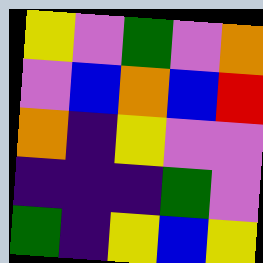[["yellow", "violet", "green", "violet", "orange"], ["violet", "blue", "orange", "blue", "red"], ["orange", "indigo", "yellow", "violet", "violet"], ["indigo", "indigo", "indigo", "green", "violet"], ["green", "indigo", "yellow", "blue", "yellow"]]